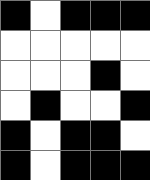[["black", "white", "black", "black", "black"], ["white", "white", "white", "white", "white"], ["white", "white", "white", "black", "white"], ["white", "black", "white", "white", "black"], ["black", "white", "black", "black", "white"], ["black", "white", "black", "black", "black"]]